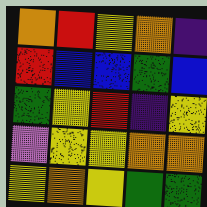[["orange", "red", "yellow", "orange", "indigo"], ["red", "blue", "blue", "green", "blue"], ["green", "yellow", "red", "indigo", "yellow"], ["violet", "yellow", "yellow", "orange", "orange"], ["yellow", "orange", "yellow", "green", "green"]]